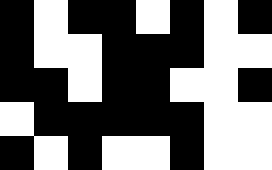[["black", "white", "black", "black", "white", "black", "white", "black"], ["black", "white", "white", "black", "black", "black", "white", "white"], ["black", "black", "white", "black", "black", "white", "white", "black"], ["white", "black", "black", "black", "black", "black", "white", "white"], ["black", "white", "black", "white", "white", "black", "white", "white"]]